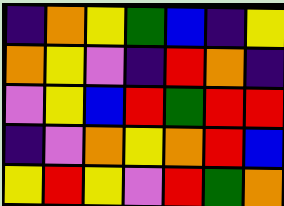[["indigo", "orange", "yellow", "green", "blue", "indigo", "yellow"], ["orange", "yellow", "violet", "indigo", "red", "orange", "indigo"], ["violet", "yellow", "blue", "red", "green", "red", "red"], ["indigo", "violet", "orange", "yellow", "orange", "red", "blue"], ["yellow", "red", "yellow", "violet", "red", "green", "orange"]]